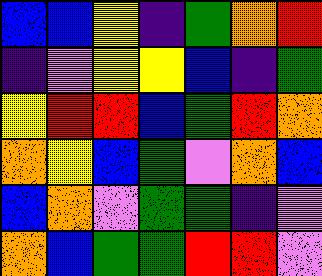[["blue", "blue", "yellow", "indigo", "green", "orange", "red"], ["indigo", "violet", "yellow", "yellow", "blue", "indigo", "green"], ["yellow", "red", "red", "blue", "green", "red", "orange"], ["orange", "yellow", "blue", "green", "violet", "orange", "blue"], ["blue", "orange", "violet", "green", "green", "indigo", "violet"], ["orange", "blue", "green", "green", "red", "red", "violet"]]